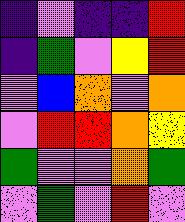[["indigo", "violet", "indigo", "indigo", "red"], ["indigo", "green", "violet", "yellow", "red"], ["violet", "blue", "orange", "violet", "orange"], ["violet", "red", "red", "orange", "yellow"], ["green", "violet", "violet", "orange", "green"], ["violet", "green", "violet", "red", "violet"]]